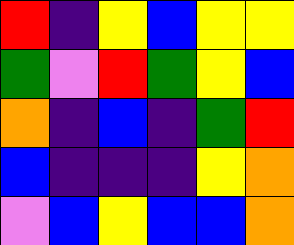[["red", "indigo", "yellow", "blue", "yellow", "yellow"], ["green", "violet", "red", "green", "yellow", "blue"], ["orange", "indigo", "blue", "indigo", "green", "red"], ["blue", "indigo", "indigo", "indigo", "yellow", "orange"], ["violet", "blue", "yellow", "blue", "blue", "orange"]]